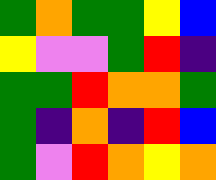[["green", "orange", "green", "green", "yellow", "blue"], ["yellow", "violet", "violet", "green", "red", "indigo"], ["green", "green", "red", "orange", "orange", "green"], ["green", "indigo", "orange", "indigo", "red", "blue"], ["green", "violet", "red", "orange", "yellow", "orange"]]